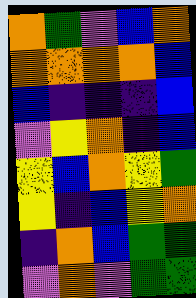[["orange", "green", "violet", "blue", "orange"], ["orange", "orange", "orange", "orange", "blue"], ["blue", "indigo", "indigo", "indigo", "blue"], ["violet", "yellow", "orange", "indigo", "blue"], ["yellow", "blue", "orange", "yellow", "green"], ["yellow", "indigo", "blue", "yellow", "orange"], ["indigo", "orange", "blue", "green", "green"], ["violet", "orange", "violet", "green", "green"]]